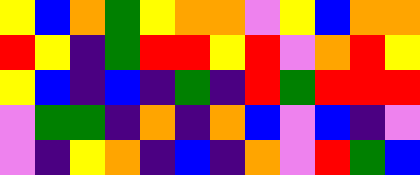[["yellow", "blue", "orange", "green", "yellow", "orange", "orange", "violet", "yellow", "blue", "orange", "orange"], ["red", "yellow", "indigo", "green", "red", "red", "yellow", "red", "violet", "orange", "red", "yellow"], ["yellow", "blue", "indigo", "blue", "indigo", "green", "indigo", "red", "green", "red", "red", "red"], ["violet", "green", "green", "indigo", "orange", "indigo", "orange", "blue", "violet", "blue", "indigo", "violet"], ["violet", "indigo", "yellow", "orange", "indigo", "blue", "indigo", "orange", "violet", "red", "green", "blue"]]